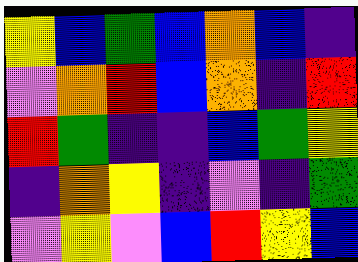[["yellow", "blue", "green", "blue", "orange", "blue", "indigo"], ["violet", "orange", "red", "blue", "orange", "indigo", "red"], ["red", "green", "indigo", "indigo", "blue", "green", "yellow"], ["indigo", "orange", "yellow", "indigo", "violet", "indigo", "green"], ["violet", "yellow", "violet", "blue", "red", "yellow", "blue"]]